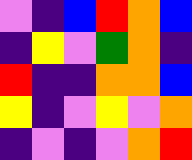[["violet", "indigo", "blue", "red", "orange", "blue"], ["indigo", "yellow", "violet", "green", "orange", "indigo"], ["red", "indigo", "indigo", "orange", "orange", "blue"], ["yellow", "indigo", "violet", "yellow", "violet", "orange"], ["indigo", "violet", "indigo", "violet", "orange", "red"]]